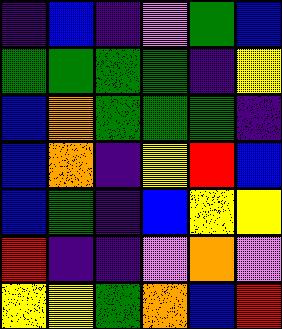[["indigo", "blue", "indigo", "violet", "green", "blue"], ["green", "green", "green", "green", "indigo", "yellow"], ["blue", "orange", "green", "green", "green", "indigo"], ["blue", "orange", "indigo", "yellow", "red", "blue"], ["blue", "green", "indigo", "blue", "yellow", "yellow"], ["red", "indigo", "indigo", "violet", "orange", "violet"], ["yellow", "yellow", "green", "orange", "blue", "red"]]